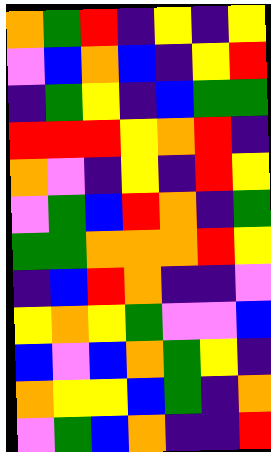[["orange", "green", "red", "indigo", "yellow", "indigo", "yellow"], ["violet", "blue", "orange", "blue", "indigo", "yellow", "red"], ["indigo", "green", "yellow", "indigo", "blue", "green", "green"], ["red", "red", "red", "yellow", "orange", "red", "indigo"], ["orange", "violet", "indigo", "yellow", "indigo", "red", "yellow"], ["violet", "green", "blue", "red", "orange", "indigo", "green"], ["green", "green", "orange", "orange", "orange", "red", "yellow"], ["indigo", "blue", "red", "orange", "indigo", "indigo", "violet"], ["yellow", "orange", "yellow", "green", "violet", "violet", "blue"], ["blue", "violet", "blue", "orange", "green", "yellow", "indigo"], ["orange", "yellow", "yellow", "blue", "green", "indigo", "orange"], ["violet", "green", "blue", "orange", "indigo", "indigo", "red"]]